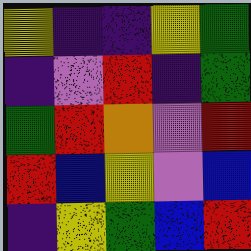[["yellow", "indigo", "indigo", "yellow", "green"], ["indigo", "violet", "red", "indigo", "green"], ["green", "red", "orange", "violet", "red"], ["red", "blue", "yellow", "violet", "blue"], ["indigo", "yellow", "green", "blue", "red"]]